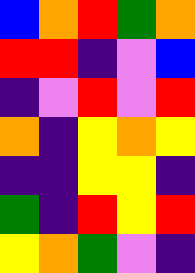[["blue", "orange", "red", "green", "orange"], ["red", "red", "indigo", "violet", "blue"], ["indigo", "violet", "red", "violet", "red"], ["orange", "indigo", "yellow", "orange", "yellow"], ["indigo", "indigo", "yellow", "yellow", "indigo"], ["green", "indigo", "red", "yellow", "red"], ["yellow", "orange", "green", "violet", "indigo"]]